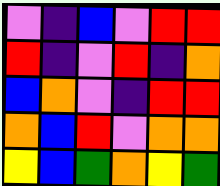[["violet", "indigo", "blue", "violet", "red", "red"], ["red", "indigo", "violet", "red", "indigo", "orange"], ["blue", "orange", "violet", "indigo", "red", "red"], ["orange", "blue", "red", "violet", "orange", "orange"], ["yellow", "blue", "green", "orange", "yellow", "green"]]